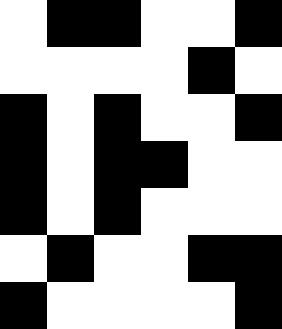[["white", "black", "black", "white", "white", "black"], ["white", "white", "white", "white", "black", "white"], ["black", "white", "black", "white", "white", "black"], ["black", "white", "black", "black", "white", "white"], ["black", "white", "black", "white", "white", "white"], ["white", "black", "white", "white", "black", "black"], ["black", "white", "white", "white", "white", "black"]]